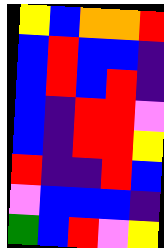[["yellow", "blue", "orange", "orange", "red"], ["blue", "red", "blue", "blue", "indigo"], ["blue", "red", "blue", "red", "indigo"], ["blue", "indigo", "red", "red", "violet"], ["blue", "indigo", "red", "red", "yellow"], ["red", "indigo", "indigo", "red", "blue"], ["violet", "blue", "blue", "blue", "indigo"], ["green", "blue", "red", "violet", "yellow"]]